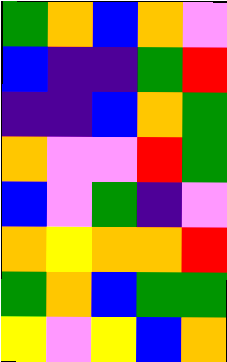[["green", "orange", "blue", "orange", "violet"], ["blue", "indigo", "indigo", "green", "red"], ["indigo", "indigo", "blue", "orange", "green"], ["orange", "violet", "violet", "red", "green"], ["blue", "violet", "green", "indigo", "violet"], ["orange", "yellow", "orange", "orange", "red"], ["green", "orange", "blue", "green", "green"], ["yellow", "violet", "yellow", "blue", "orange"]]